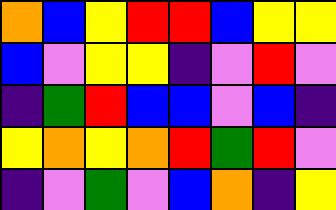[["orange", "blue", "yellow", "red", "red", "blue", "yellow", "yellow"], ["blue", "violet", "yellow", "yellow", "indigo", "violet", "red", "violet"], ["indigo", "green", "red", "blue", "blue", "violet", "blue", "indigo"], ["yellow", "orange", "yellow", "orange", "red", "green", "red", "violet"], ["indigo", "violet", "green", "violet", "blue", "orange", "indigo", "yellow"]]